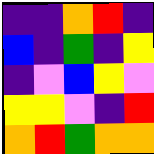[["indigo", "indigo", "orange", "red", "indigo"], ["blue", "indigo", "green", "indigo", "yellow"], ["indigo", "violet", "blue", "yellow", "violet"], ["yellow", "yellow", "violet", "indigo", "red"], ["orange", "red", "green", "orange", "orange"]]